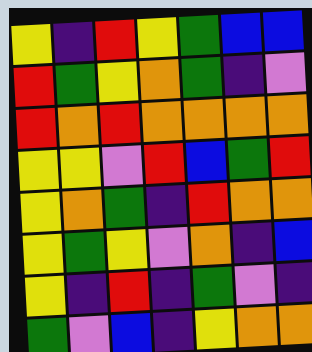[["yellow", "indigo", "red", "yellow", "green", "blue", "blue"], ["red", "green", "yellow", "orange", "green", "indigo", "violet"], ["red", "orange", "red", "orange", "orange", "orange", "orange"], ["yellow", "yellow", "violet", "red", "blue", "green", "red"], ["yellow", "orange", "green", "indigo", "red", "orange", "orange"], ["yellow", "green", "yellow", "violet", "orange", "indigo", "blue"], ["yellow", "indigo", "red", "indigo", "green", "violet", "indigo"], ["green", "violet", "blue", "indigo", "yellow", "orange", "orange"]]